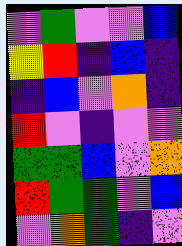[["violet", "green", "violet", "violet", "blue"], ["yellow", "red", "indigo", "blue", "indigo"], ["indigo", "blue", "violet", "orange", "indigo"], ["red", "violet", "indigo", "violet", "violet"], ["green", "green", "blue", "violet", "orange"], ["red", "green", "green", "violet", "blue"], ["violet", "orange", "green", "indigo", "violet"]]